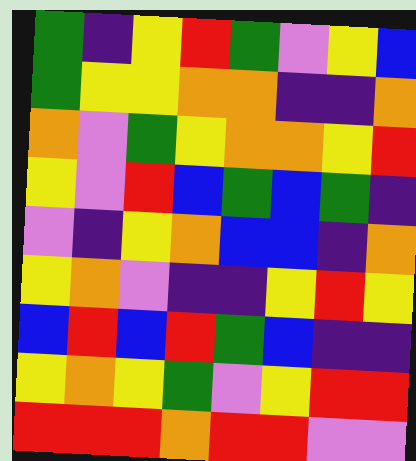[["green", "indigo", "yellow", "red", "green", "violet", "yellow", "blue"], ["green", "yellow", "yellow", "orange", "orange", "indigo", "indigo", "orange"], ["orange", "violet", "green", "yellow", "orange", "orange", "yellow", "red"], ["yellow", "violet", "red", "blue", "green", "blue", "green", "indigo"], ["violet", "indigo", "yellow", "orange", "blue", "blue", "indigo", "orange"], ["yellow", "orange", "violet", "indigo", "indigo", "yellow", "red", "yellow"], ["blue", "red", "blue", "red", "green", "blue", "indigo", "indigo"], ["yellow", "orange", "yellow", "green", "violet", "yellow", "red", "red"], ["red", "red", "red", "orange", "red", "red", "violet", "violet"]]